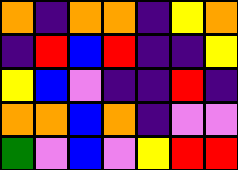[["orange", "indigo", "orange", "orange", "indigo", "yellow", "orange"], ["indigo", "red", "blue", "red", "indigo", "indigo", "yellow"], ["yellow", "blue", "violet", "indigo", "indigo", "red", "indigo"], ["orange", "orange", "blue", "orange", "indigo", "violet", "violet"], ["green", "violet", "blue", "violet", "yellow", "red", "red"]]